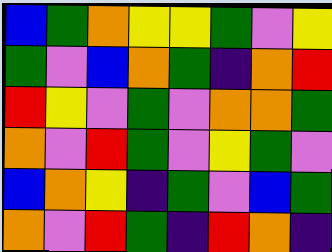[["blue", "green", "orange", "yellow", "yellow", "green", "violet", "yellow"], ["green", "violet", "blue", "orange", "green", "indigo", "orange", "red"], ["red", "yellow", "violet", "green", "violet", "orange", "orange", "green"], ["orange", "violet", "red", "green", "violet", "yellow", "green", "violet"], ["blue", "orange", "yellow", "indigo", "green", "violet", "blue", "green"], ["orange", "violet", "red", "green", "indigo", "red", "orange", "indigo"]]